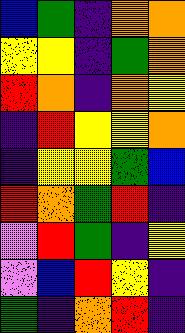[["blue", "green", "indigo", "orange", "orange"], ["yellow", "yellow", "indigo", "green", "orange"], ["red", "orange", "indigo", "orange", "yellow"], ["indigo", "red", "yellow", "yellow", "orange"], ["indigo", "yellow", "yellow", "green", "blue"], ["red", "orange", "green", "red", "indigo"], ["violet", "red", "green", "indigo", "yellow"], ["violet", "blue", "red", "yellow", "indigo"], ["green", "indigo", "orange", "red", "indigo"]]